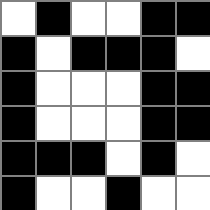[["white", "black", "white", "white", "black", "black"], ["black", "white", "black", "black", "black", "white"], ["black", "white", "white", "white", "black", "black"], ["black", "white", "white", "white", "black", "black"], ["black", "black", "black", "white", "black", "white"], ["black", "white", "white", "black", "white", "white"]]